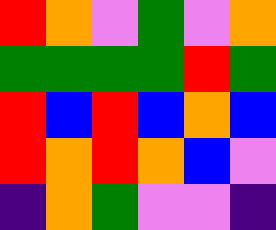[["red", "orange", "violet", "green", "violet", "orange"], ["green", "green", "green", "green", "red", "green"], ["red", "blue", "red", "blue", "orange", "blue"], ["red", "orange", "red", "orange", "blue", "violet"], ["indigo", "orange", "green", "violet", "violet", "indigo"]]